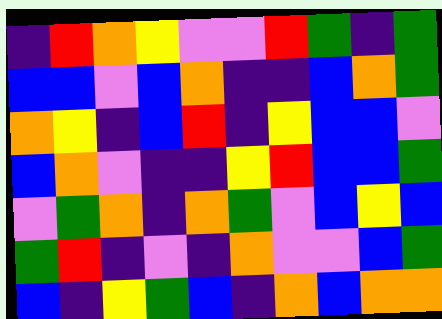[["indigo", "red", "orange", "yellow", "violet", "violet", "red", "green", "indigo", "green"], ["blue", "blue", "violet", "blue", "orange", "indigo", "indigo", "blue", "orange", "green"], ["orange", "yellow", "indigo", "blue", "red", "indigo", "yellow", "blue", "blue", "violet"], ["blue", "orange", "violet", "indigo", "indigo", "yellow", "red", "blue", "blue", "green"], ["violet", "green", "orange", "indigo", "orange", "green", "violet", "blue", "yellow", "blue"], ["green", "red", "indigo", "violet", "indigo", "orange", "violet", "violet", "blue", "green"], ["blue", "indigo", "yellow", "green", "blue", "indigo", "orange", "blue", "orange", "orange"]]